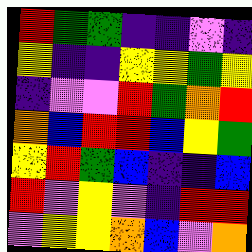[["red", "green", "green", "indigo", "indigo", "violet", "indigo"], ["yellow", "indigo", "indigo", "yellow", "yellow", "green", "yellow"], ["indigo", "violet", "violet", "red", "green", "orange", "red"], ["orange", "blue", "red", "red", "blue", "yellow", "green"], ["yellow", "red", "green", "blue", "indigo", "indigo", "blue"], ["red", "violet", "yellow", "violet", "indigo", "red", "red"], ["violet", "yellow", "yellow", "orange", "blue", "violet", "orange"]]